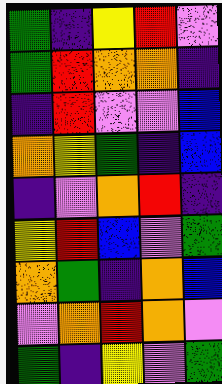[["green", "indigo", "yellow", "red", "violet"], ["green", "red", "orange", "orange", "indigo"], ["indigo", "red", "violet", "violet", "blue"], ["orange", "yellow", "green", "indigo", "blue"], ["indigo", "violet", "orange", "red", "indigo"], ["yellow", "red", "blue", "violet", "green"], ["orange", "green", "indigo", "orange", "blue"], ["violet", "orange", "red", "orange", "violet"], ["green", "indigo", "yellow", "violet", "green"]]